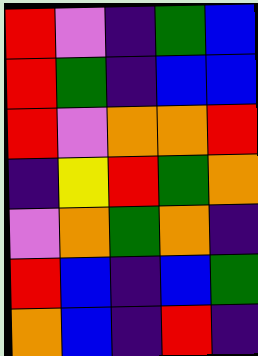[["red", "violet", "indigo", "green", "blue"], ["red", "green", "indigo", "blue", "blue"], ["red", "violet", "orange", "orange", "red"], ["indigo", "yellow", "red", "green", "orange"], ["violet", "orange", "green", "orange", "indigo"], ["red", "blue", "indigo", "blue", "green"], ["orange", "blue", "indigo", "red", "indigo"]]